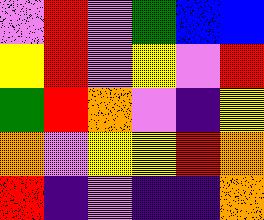[["violet", "red", "violet", "green", "blue", "blue"], ["yellow", "red", "violet", "yellow", "violet", "red"], ["green", "red", "orange", "violet", "indigo", "yellow"], ["orange", "violet", "yellow", "yellow", "red", "orange"], ["red", "indigo", "violet", "indigo", "indigo", "orange"]]